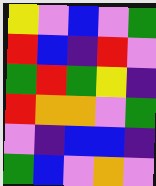[["yellow", "violet", "blue", "violet", "green"], ["red", "blue", "indigo", "red", "violet"], ["green", "red", "green", "yellow", "indigo"], ["red", "orange", "orange", "violet", "green"], ["violet", "indigo", "blue", "blue", "indigo"], ["green", "blue", "violet", "orange", "violet"]]